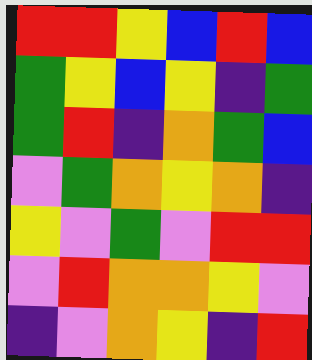[["red", "red", "yellow", "blue", "red", "blue"], ["green", "yellow", "blue", "yellow", "indigo", "green"], ["green", "red", "indigo", "orange", "green", "blue"], ["violet", "green", "orange", "yellow", "orange", "indigo"], ["yellow", "violet", "green", "violet", "red", "red"], ["violet", "red", "orange", "orange", "yellow", "violet"], ["indigo", "violet", "orange", "yellow", "indigo", "red"]]